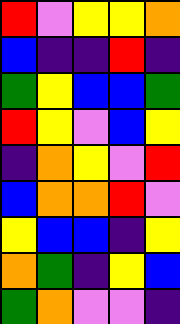[["red", "violet", "yellow", "yellow", "orange"], ["blue", "indigo", "indigo", "red", "indigo"], ["green", "yellow", "blue", "blue", "green"], ["red", "yellow", "violet", "blue", "yellow"], ["indigo", "orange", "yellow", "violet", "red"], ["blue", "orange", "orange", "red", "violet"], ["yellow", "blue", "blue", "indigo", "yellow"], ["orange", "green", "indigo", "yellow", "blue"], ["green", "orange", "violet", "violet", "indigo"]]